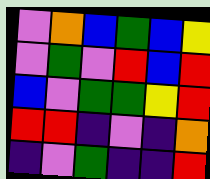[["violet", "orange", "blue", "green", "blue", "yellow"], ["violet", "green", "violet", "red", "blue", "red"], ["blue", "violet", "green", "green", "yellow", "red"], ["red", "red", "indigo", "violet", "indigo", "orange"], ["indigo", "violet", "green", "indigo", "indigo", "red"]]